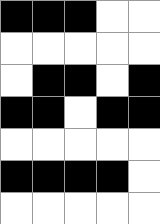[["black", "black", "black", "white", "white"], ["white", "white", "white", "white", "white"], ["white", "black", "black", "white", "black"], ["black", "black", "white", "black", "black"], ["white", "white", "white", "white", "white"], ["black", "black", "black", "black", "white"], ["white", "white", "white", "white", "white"]]